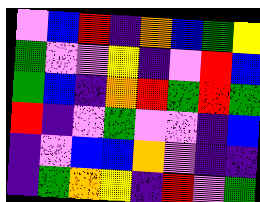[["violet", "blue", "red", "indigo", "orange", "blue", "green", "yellow"], ["green", "violet", "violet", "yellow", "indigo", "violet", "red", "blue"], ["green", "blue", "indigo", "orange", "red", "green", "red", "green"], ["red", "indigo", "violet", "green", "violet", "violet", "indigo", "blue"], ["indigo", "violet", "blue", "blue", "orange", "violet", "indigo", "indigo"], ["indigo", "green", "orange", "yellow", "indigo", "red", "violet", "green"]]